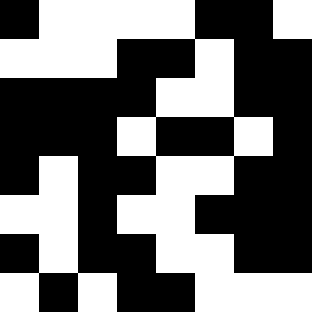[["black", "white", "white", "white", "white", "black", "black", "white"], ["white", "white", "white", "black", "black", "white", "black", "black"], ["black", "black", "black", "black", "white", "white", "black", "black"], ["black", "black", "black", "white", "black", "black", "white", "black"], ["black", "white", "black", "black", "white", "white", "black", "black"], ["white", "white", "black", "white", "white", "black", "black", "black"], ["black", "white", "black", "black", "white", "white", "black", "black"], ["white", "black", "white", "black", "black", "white", "white", "white"]]